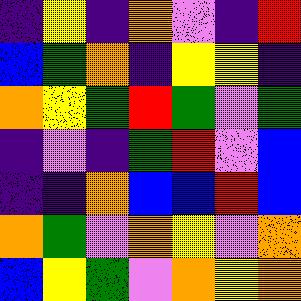[["indigo", "yellow", "indigo", "orange", "violet", "indigo", "red"], ["blue", "green", "orange", "indigo", "yellow", "yellow", "indigo"], ["orange", "yellow", "green", "red", "green", "violet", "green"], ["indigo", "violet", "indigo", "green", "red", "violet", "blue"], ["indigo", "indigo", "orange", "blue", "blue", "red", "blue"], ["orange", "green", "violet", "orange", "yellow", "violet", "orange"], ["blue", "yellow", "green", "violet", "orange", "yellow", "orange"]]